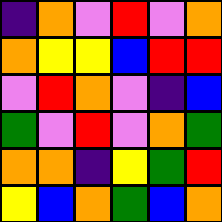[["indigo", "orange", "violet", "red", "violet", "orange"], ["orange", "yellow", "yellow", "blue", "red", "red"], ["violet", "red", "orange", "violet", "indigo", "blue"], ["green", "violet", "red", "violet", "orange", "green"], ["orange", "orange", "indigo", "yellow", "green", "red"], ["yellow", "blue", "orange", "green", "blue", "orange"]]